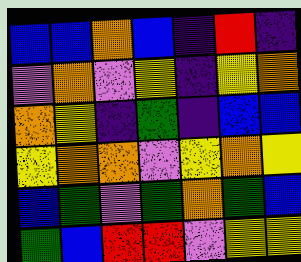[["blue", "blue", "orange", "blue", "indigo", "red", "indigo"], ["violet", "orange", "violet", "yellow", "indigo", "yellow", "orange"], ["orange", "yellow", "indigo", "green", "indigo", "blue", "blue"], ["yellow", "orange", "orange", "violet", "yellow", "orange", "yellow"], ["blue", "green", "violet", "green", "orange", "green", "blue"], ["green", "blue", "red", "red", "violet", "yellow", "yellow"]]